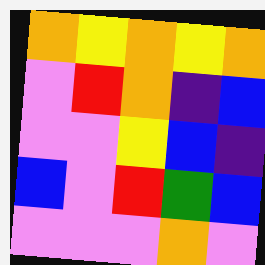[["orange", "yellow", "orange", "yellow", "orange"], ["violet", "red", "orange", "indigo", "blue"], ["violet", "violet", "yellow", "blue", "indigo"], ["blue", "violet", "red", "green", "blue"], ["violet", "violet", "violet", "orange", "violet"]]